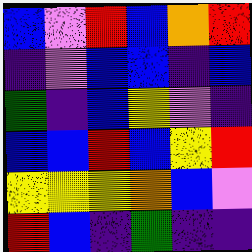[["blue", "violet", "red", "blue", "orange", "red"], ["indigo", "violet", "blue", "blue", "indigo", "blue"], ["green", "indigo", "blue", "yellow", "violet", "indigo"], ["blue", "blue", "red", "blue", "yellow", "red"], ["yellow", "yellow", "yellow", "orange", "blue", "violet"], ["red", "blue", "indigo", "green", "indigo", "indigo"]]